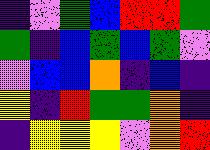[["indigo", "violet", "green", "blue", "red", "red", "green"], ["green", "indigo", "blue", "green", "blue", "green", "violet"], ["violet", "blue", "blue", "orange", "indigo", "blue", "indigo"], ["yellow", "indigo", "red", "green", "green", "orange", "indigo"], ["indigo", "yellow", "yellow", "yellow", "violet", "orange", "red"]]